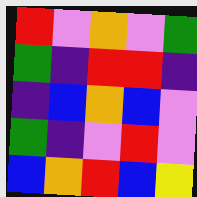[["red", "violet", "orange", "violet", "green"], ["green", "indigo", "red", "red", "indigo"], ["indigo", "blue", "orange", "blue", "violet"], ["green", "indigo", "violet", "red", "violet"], ["blue", "orange", "red", "blue", "yellow"]]